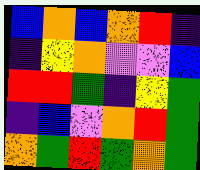[["blue", "orange", "blue", "orange", "red", "indigo"], ["indigo", "yellow", "orange", "violet", "violet", "blue"], ["red", "red", "green", "indigo", "yellow", "green"], ["indigo", "blue", "violet", "orange", "red", "green"], ["orange", "green", "red", "green", "orange", "green"]]